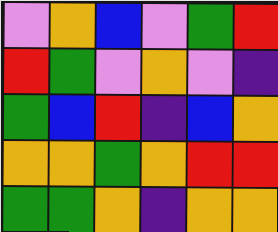[["violet", "orange", "blue", "violet", "green", "red"], ["red", "green", "violet", "orange", "violet", "indigo"], ["green", "blue", "red", "indigo", "blue", "orange"], ["orange", "orange", "green", "orange", "red", "red"], ["green", "green", "orange", "indigo", "orange", "orange"]]